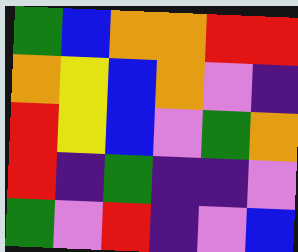[["green", "blue", "orange", "orange", "red", "red"], ["orange", "yellow", "blue", "orange", "violet", "indigo"], ["red", "yellow", "blue", "violet", "green", "orange"], ["red", "indigo", "green", "indigo", "indigo", "violet"], ["green", "violet", "red", "indigo", "violet", "blue"]]